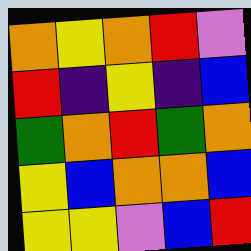[["orange", "yellow", "orange", "red", "violet"], ["red", "indigo", "yellow", "indigo", "blue"], ["green", "orange", "red", "green", "orange"], ["yellow", "blue", "orange", "orange", "blue"], ["yellow", "yellow", "violet", "blue", "red"]]